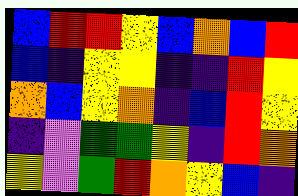[["blue", "red", "red", "yellow", "blue", "orange", "blue", "red"], ["blue", "indigo", "yellow", "yellow", "indigo", "indigo", "red", "yellow"], ["orange", "blue", "yellow", "orange", "indigo", "blue", "red", "yellow"], ["indigo", "violet", "green", "green", "yellow", "indigo", "red", "orange"], ["yellow", "violet", "green", "red", "orange", "yellow", "blue", "indigo"]]